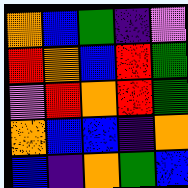[["orange", "blue", "green", "indigo", "violet"], ["red", "orange", "blue", "red", "green"], ["violet", "red", "orange", "red", "green"], ["orange", "blue", "blue", "indigo", "orange"], ["blue", "indigo", "orange", "green", "blue"]]